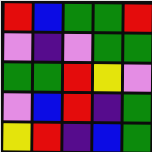[["red", "blue", "green", "green", "red"], ["violet", "indigo", "violet", "green", "green"], ["green", "green", "red", "yellow", "violet"], ["violet", "blue", "red", "indigo", "green"], ["yellow", "red", "indigo", "blue", "green"]]